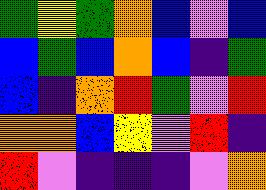[["green", "yellow", "green", "orange", "blue", "violet", "blue"], ["blue", "green", "blue", "orange", "blue", "indigo", "green"], ["blue", "indigo", "orange", "red", "green", "violet", "red"], ["orange", "orange", "blue", "yellow", "violet", "red", "indigo"], ["red", "violet", "indigo", "indigo", "indigo", "violet", "orange"]]